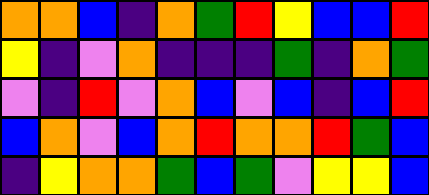[["orange", "orange", "blue", "indigo", "orange", "green", "red", "yellow", "blue", "blue", "red"], ["yellow", "indigo", "violet", "orange", "indigo", "indigo", "indigo", "green", "indigo", "orange", "green"], ["violet", "indigo", "red", "violet", "orange", "blue", "violet", "blue", "indigo", "blue", "red"], ["blue", "orange", "violet", "blue", "orange", "red", "orange", "orange", "red", "green", "blue"], ["indigo", "yellow", "orange", "orange", "green", "blue", "green", "violet", "yellow", "yellow", "blue"]]